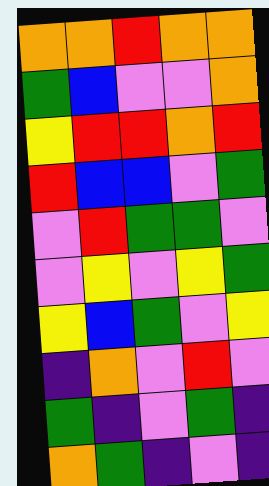[["orange", "orange", "red", "orange", "orange"], ["green", "blue", "violet", "violet", "orange"], ["yellow", "red", "red", "orange", "red"], ["red", "blue", "blue", "violet", "green"], ["violet", "red", "green", "green", "violet"], ["violet", "yellow", "violet", "yellow", "green"], ["yellow", "blue", "green", "violet", "yellow"], ["indigo", "orange", "violet", "red", "violet"], ["green", "indigo", "violet", "green", "indigo"], ["orange", "green", "indigo", "violet", "indigo"]]